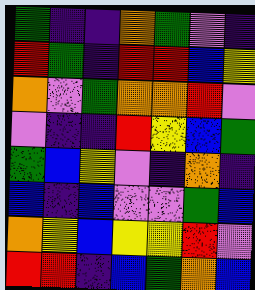[["green", "indigo", "indigo", "orange", "green", "violet", "indigo"], ["red", "green", "indigo", "red", "red", "blue", "yellow"], ["orange", "violet", "green", "orange", "orange", "red", "violet"], ["violet", "indigo", "indigo", "red", "yellow", "blue", "green"], ["green", "blue", "yellow", "violet", "indigo", "orange", "indigo"], ["blue", "indigo", "blue", "violet", "violet", "green", "blue"], ["orange", "yellow", "blue", "yellow", "yellow", "red", "violet"], ["red", "red", "indigo", "blue", "green", "orange", "blue"]]